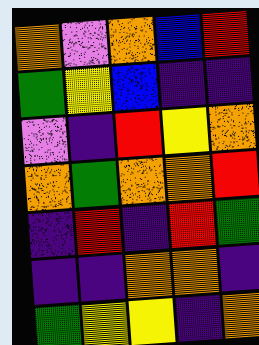[["orange", "violet", "orange", "blue", "red"], ["green", "yellow", "blue", "indigo", "indigo"], ["violet", "indigo", "red", "yellow", "orange"], ["orange", "green", "orange", "orange", "red"], ["indigo", "red", "indigo", "red", "green"], ["indigo", "indigo", "orange", "orange", "indigo"], ["green", "yellow", "yellow", "indigo", "orange"]]